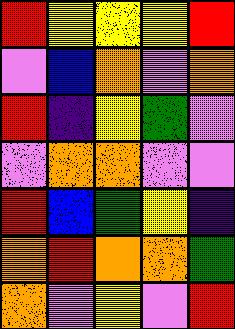[["red", "yellow", "yellow", "yellow", "red"], ["violet", "blue", "orange", "violet", "orange"], ["red", "indigo", "yellow", "green", "violet"], ["violet", "orange", "orange", "violet", "violet"], ["red", "blue", "green", "yellow", "indigo"], ["orange", "red", "orange", "orange", "green"], ["orange", "violet", "yellow", "violet", "red"]]